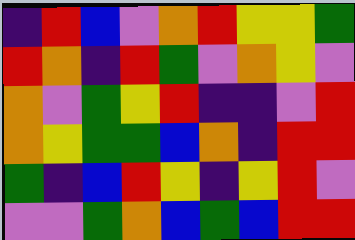[["indigo", "red", "blue", "violet", "orange", "red", "yellow", "yellow", "green"], ["red", "orange", "indigo", "red", "green", "violet", "orange", "yellow", "violet"], ["orange", "violet", "green", "yellow", "red", "indigo", "indigo", "violet", "red"], ["orange", "yellow", "green", "green", "blue", "orange", "indigo", "red", "red"], ["green", "indigo", "blue", "red", "yellow", "indigo", "yellow", "red", "violet"], ["violet", "violet", "green", "orange", "blue", "green", "blue", "red", "red"]]